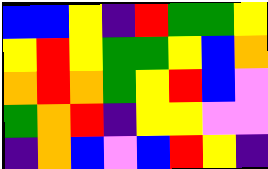[["blue", "blue", "yellow", "indigo", "red", "green", "green", "yellow"], ["yellow", "red", "yellow", "green", "green", "yellow", "blue", "orange"], ["orange", "red", "orange", "green", "yellow", "red", "blue", "violet"], ["green", "orange", "red", "indigo", "yellow", "yellow", "violet", "violet"], ["indigo", "orange", "blue", "violet", "blue", "red", "yellow", "indigo"]]